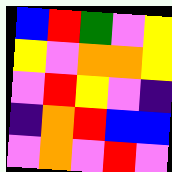[["blue", "red", "green", "violet", "yellow"], ["yellow", "violet", "orange", "orange", "yellow"], ["violet", "red", "yellow", "violet", "indigo"], ["indigo", "orange", "red", "blue", "blue"], ["violet", "orange", "violet", "red", "violet"]]